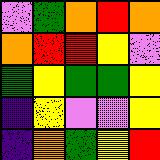[["violet", "green", "orange", "red", "orange"], ["orange", "red", "red", "yellow", "violet"], ["green", "yellow", "green", "green", "yellow"], ["indigo", "yellow", "violet", "violet", "yellow"], ["indigo", "orange", "green", "yellow", "red"]]